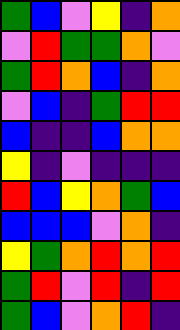[["green", "blue", "violet", "yellow", "indigo", "orange"], ["violet", "red", "green", "green", "orange", "violet"], ["green", "red", "orange", "blue", "indigo", "orange"], ["violet", "blue", "indigo", "green", "red", "red"], ["blue", "indigo", "indigo", "blue", "orange", "orange"], ["yellow", "indigo", "violet", "indigo", "indigo", "indigo"], ["red", "blue", "yellow", "orange", "green", "blue"], ["blue", "blue", "blue", "violet", "orange", "indigo"], ["yellow", "green", "orange", "red", "orange", "red"], ["green", "red", "violet", "red", "indigo", "red"], ["green", "blue", "violet", "orange", "red", "indigo"]]